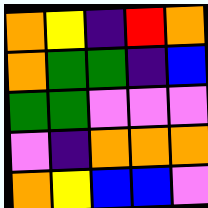[["orange", "yellow", "indigo", "red", "orange"], ["orange", "green", "green", "indigo", "blue"], ["green", "green", "violet", "violet", "violet"], ["violet", "indigo", "orange", "orange", "orange"], ["orange", "yellow", "blue", "blue", "violet"]]